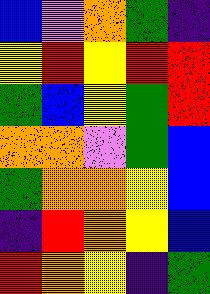[["blue", "violet", "orange", "green", "indigo"], ["yellow", "red", "yellow", "red", "red"], ["green", "blue", "yellow", "green", "red"], ["orange", "orange", "violet", "green", "blue"], ["green", "orange", "orange", "yellow", "blue"], ["indigo", "red", "orange", "yellow", "blue"], ["red", "orange", "yellow", "indigo", "green"]]